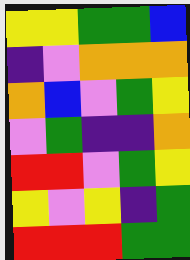[["yellow", "yellow", "green", "green", "blue"], ["indigo", "violet", "orange", "orange", "orange"], ["orange", "blue", "violet", "green", "yellow"], ["violet", "green", "indigo", "indigo", "orange"], ["red", "red", "violet", "green", "yellow"], ["yellow", "violet", "yellow", "indigo", "green"], ["red", "red", "red", "green", "green"]]